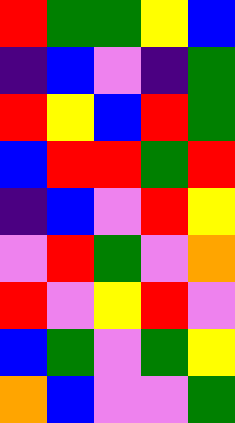[["red", "green", "green", "yellow", "blue"], ["indigo", "blue", "violet", "indigo", "green"], ["red", "yellow", "blue", "red", "green"], ["blue", "red", "red", "green", "red"], ["indigo", "blue", "violet", "red", "yellow"], ["violet", "red", "green", "violet", "orange"], ["red", "violet", "yellow", "red", "violet"], ["blue", "green", "violet", "green", "yellow"], ["orange", "blue", "violet", "violet", "green"]]